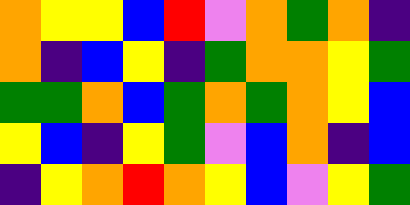[["orange", "yellow", "yellow", "blue", "red", "violet", "orange", "green", "orange", "indigo"], ["orange", "indigo", "blue", "yellow", "indigo", "green", "orange", "orange", "yellow", "green"], ["green", "green", "orange", "blue", "green", "orange", "green", "orange", "yellow", "blue"], ["yellow", "blue", "indigo", "yellow", "green", "violet", "blue", "orange", "indigo", "blue"], ["indigo", "yellow", "orange", "red", "orange", "yellow", "blue", "violet", "yellow", "green"]]